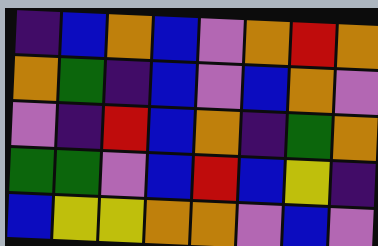[["indigo", "blue", "orange", "blue", "violet", "orange", "red", "orange"], ["orange", "green", "indigo", "blue", "violet", "blue", "orange", "violet"], ["violet", "indigo", "red", "blue", "orange", "indigo", "green", "orange"], ["green", "green", "violet", "blue", "red", "blue", "yellow", "indigo"], ["blue", "yellow", "yellow", "orange", "orange", "violet", "blue", "violet"]]